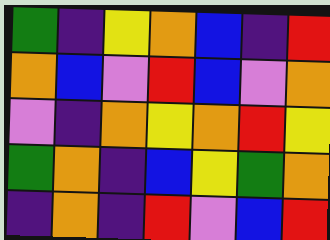[["green", "indigo", "yellow", "orange", "blue", "indigo", "red"], ["orange", "blue", "violet", "red", "blue", "violet", "orange"], ["violet", "indigo", "orange", "yellow", "orange", "red", "yellow"], ["green", "orange", "indigo", "blue", "yellow", "green", "orange"], ["indigo", "orange", "indigo", "red", "violet", "blue", "red"]]